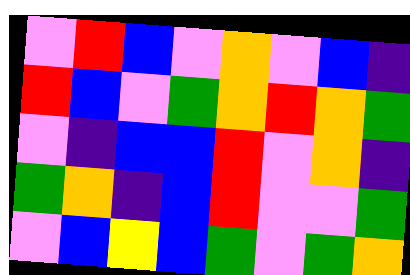[["violet", "red", "blue", "violet", "orange", "violet", "blue", "indigo"], ["red", "blue", "violet", "green", "orange", "red", "orange", "green"], ["violet", "indigo", "blue", "blue", "red", "violet", "orange", "indigo"], ["green", "orange", "indigo", "blue", "red", "violet", "violet", "green"], ["violet", "blue", "yellow", "blue", "green", "violet", "green", "orange"]]